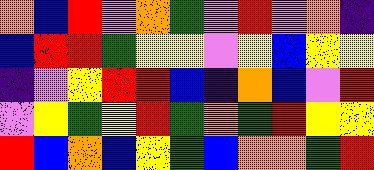[["orange", "blue", "red", "violet", "orange", "green", "violet", "red", "violet", "orange", "indigo"], ["blue", "red", "red", "green", "yellow", "yellow", "violet", "yellow", "blue", "yellow", "yellow"], ["indigo", "violet", "yellow", "red", "red", "blue", "indigo", "orange", "blue", "violet", "red"], ["violet", "yellow", "green", "yellow", "red", "green", "orange", "green", "red", "yellow", "yellow"], ["red", "blue", "orange", "blue", "yellow", "green", "blue", "orange", "orange", "green", "red"]]